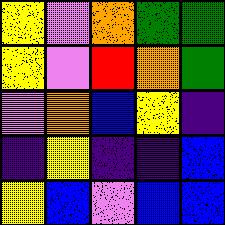[["yellow", "violet", "orange", "green", "green"], ["yellow", "violet", "red", "orange", "green"], ["violet", "orange", "blue", "yellow", "indigo"], ["indigo", "yellow", "indigo", "indigo", "blue"], ["yellow", "blue", "violet", "blue", "blue"]]